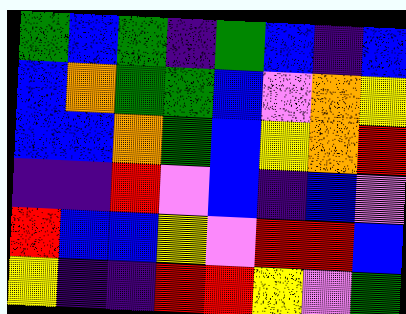[["green", "blue", "green", "indigo", "green", "blue", "indigo", "blue"], ["blue", "orange", "green", "green", "blue", "violet", "orange", "yellow"], ["blue", "blue", "orange", "green", "blue", "yellow", "orange", "red"], ["indigo", "indigo", "red", "violet", "blue", "indigo", "blue", "violet"], ["red", "blue", "blue", "yellow", "violet", "red", "red", "blue"], ["yellow", "indigo", "indigo", "red", "red", "yellow", "violet", "green"]]